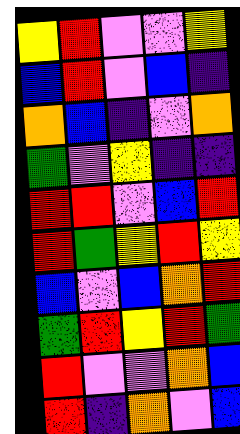[["yellow", "red", "violet", "violet", "yellow"], ["blue", "red", "violet", "blue", "indigo"], ["orange", "blue", "indigo", "violet", "orange"], ["green", "violet", "yellow", "indigo", "indigo"], ["red", "red", "violet", "blue", "red"], ["red", "green", "yellow", "red", "yellow"], ["blue", "violet", "blue", "orange", "red"], ["green", "red", "yellow", "red", "green"], ["red", "violet", "violet", "orange", "blue"], ["red", "indigo", "orange", "violet", "blue"]]